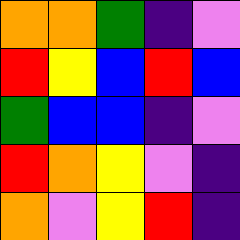[["orange", "orange", "green", "indigo", "violet"], ["red", "yellow", "blue", "red", "blue"], ["green", "blue", "blue", "indigo", "violet"], ["red", "orange", "yellow", "violet", "indigo"], ["orange", "violet", "yellow", "red", "indigo"]]